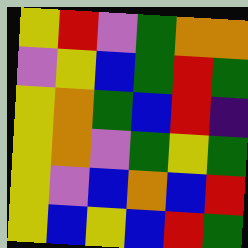[["yellow", "red", "violet", "green", "orange", "orange"], ["violet", "yellow", "blue", "green", "red", "green"], ["yellow", "orange", "green", "blue", "red", "indigo"], ["yellow", "orange", "violet", "green", "yellow", "green"], ["yellow", "violet", "blue", "orange", "blue", "red"], ["yellow", "blue", "yellow", "blue", "red", "green"]]